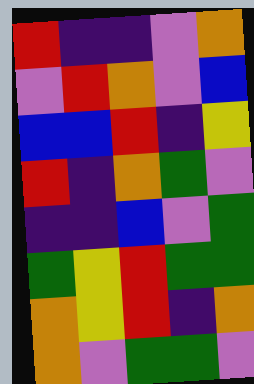[["red", "indigo", "indigo", "violet", "orange"], ["violet", "red", "orange", "violet", "blue"], ["blue", "blue", "red", "indigo", "yellow"], ["red", "indigo", "orange", "green", "violet"], ["indigo", "indigo", "blue", "violet", "green"], ["green", "yellow", "red", "green", "green"], ["orange", "yellow", "red", "indigo", "orange"], ["orange", "violet", "green", "green", "violet"]]